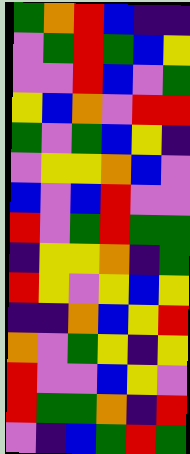[["green", "orange", "red", "blue", "indigo", "indigo"], ["violet", "green", "red", "green", "blue", "yellow"], ["violet", "violet", "red", "blue", "violet", "green"], ["yellow", "blue", "orange", "violet", "red", "red"], ["green", "violet", "green", "blue", "yellow", "indigo"], ["violet", "yellow", "yellow", "orange", "blue", "violet"], ["blue", "violet", "blue", "red", "violet", "violet"], ["red", "violet", "green", "red", "green", "green"], ["indigo", "yellow", "yellow", "orange", "indigo", "green"], ["red", "yellow", "violet", "yellow", "blue", "yellow"], ["indigo", "indigo", "orange", "blue", "yellow", "red"], ["orange", "violet", "green", "yellow", "indigo", "yellow"], ["red", "violet", "violet", "blue", "yellow", "violet"], ["red", "green", "green", "orange", "indigo", "red"], ["violet", "indigo", "blue", "green", "red", "green"]]